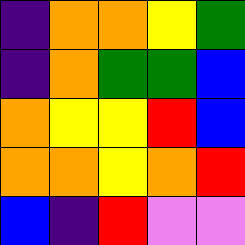[["indigo", "orange", "orange", "yellow", "green"], ["indigo", "orange", "green", "green", "blue"], ["orange", "yellow", "yellow", "red", "blue"], ["orange", "orange", "yellow", "orange", "red"], ["blue", "indigo", "red", "violet", "violet"]]